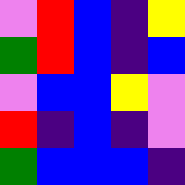[["violet", "red", "blue", "indigo", "yellow"], ["green", "red", "blue", "indigo", "blue"], ["violet", "blue", "blue", "yellow", "violet"], ["red", "indigo", "blue", "indigo", "violet"], ["green", "blue", "blue", "blue", "indigo"]]